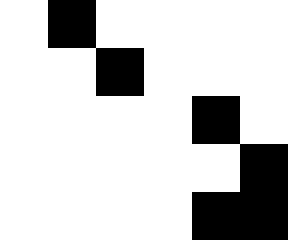[["white", "black", "white", "white", "white", "white"], ["white", "white", "black", "white", "white", "white"], ["white", "white", "white", "white", "black", "white"], ["white", "white", "white", "white", "white", "black"], ["white", "white", "white", "white", "black", "black"]]